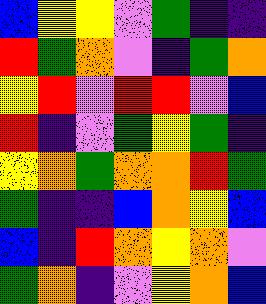[["blue", "yellow", "yellow", "violet", "green", "indigo", "indigo"], ["red", "green", "orange", "violet", "indigo", "green", "orange"], ["yellow", "red", "violet", "red", "red", "violet", "blue"], ["red", "indigo", "violet", "green", "yellow", "green", "indigo"], ["yellow", "orange", "green", "orange", "orange", "red", "green"], ["green", "indigo", "indigo", "blue", "orange", "yellow", "blue"], ["blue", "indigo", "red", "orange", "yellow", "orange", "violet"], ["green", "orange", "indigo", "violet", "yellow", "orange", "blue"]]